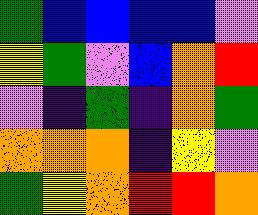[["green", "blue", "blue", "blue", "blue", "violet"], ["yellow", "green", "violet", "blue", "orange", "red"], ["violet", "indigo", "green", "indigo", "orange", "green"], ["orange", "orange", "orange", "indigo", "yellow", "violet"], ["green", "yellow", "orange", "red", "red", "orange"]]